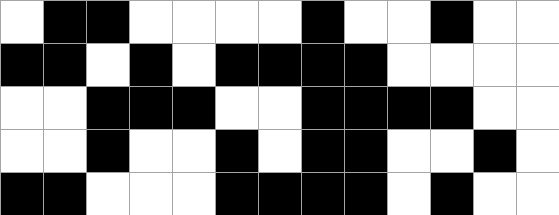[["white", "black", "black", "white", "white", "white", "white", "black", "white", "white", "black", "white", "white"], ["black", "black", "white", "black", "white", "black", "black", "black", "black", "white", "white", "white", "white"], ["white", "white", "black", "black", "black", "white", "white", "black", "black", "black", "black", "white", "white"], ["white", "white", "black", "white", "white", "black", "white", "black", "black", "white", "white", "black", "white"], ["black", "black", "white", "white", "white", "black", "black", "black", "black", "white", "black", "white", "white"]]